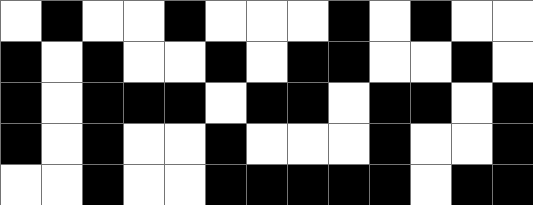[["white", "black", "white", "white", "black", "white", "white", "white", "black", "white", "black", "white", "white"], ["black", "white", "black", "white", "white", "black", "white", "black", "black", "white", "white", "black", "white"], ["black", "white", "black", "black", "black", "white", "black", "black", "white", "black", "black", "white", "black"], ["black", "white", "black", "white", "white", "black", "white", "white", "white", "black", "white", "white", "black"], ["white", "white", "black", "white", "white", "black", "black", "black", "black", "black", "white", "black", "black"]]